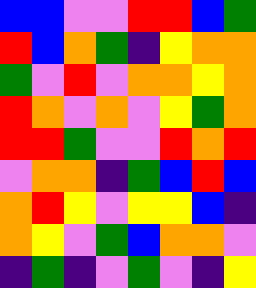[["blue", "blue", "violet", "violet", "red", "red", "blue", "green"], ["red", "blue", "orange", "green", "indigo", "yellow", "orange", "orange"], ["green", "violet", "red", "violet", "orange", "orange", "yellow", "orange"], ["red", "orange", "violet", "orange", "violet", "yellow", "green", "orange"], ["red", "red", "green", "violet", "violet", "red", "orange", "red"], ["violet", "orange", "orange", "indigo", "green", "blue", "red", "blue"], ["orange", "red", "yellow", "violet", "yellow", "yellow", "blue", "indigo"], ["orange", "yellow", "violet", "green", "blue", "orange", "orange", "violet"], ["indigo", "green", "indigo", "violet", "green", "violet", "indigo", "yellow"]]